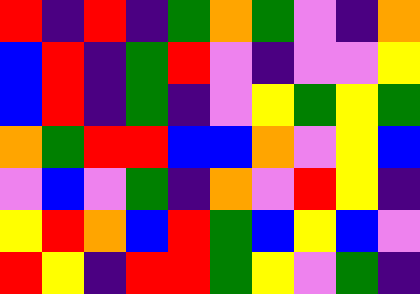[["red", "indigo", "red", "indigo", "green", "orange", "green", "violet", "indigo", "orange"], ["blue", "red", "indigo", "green", "red", "violet", "indigo", "violet", "violet", "yellow"], ["blue", "red", "indigo", "green", "indigo", "violet", "yellow", "green", "yellow", "green"], ["orange", "green", "red", "red", "blue", "blue", "orange", "violet", "yellow", "blue"], ["violet", "blue", "violet", "green", "indigo", "orange", "violet", "red", "yellow", "indigo"], ["yellow", "red", "orange", "blue", "red", "green", "blue", "yellow", "blue", "violet"], ["red", "yellow", "indigo", "red", "red", "green", "yellow", "violet", "green", "indigo"]]